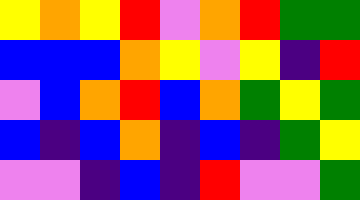[["yellow", "orange", "yellow", "red", "violet", "orange", "red", "green", "green"], ["blue", "blue", "blue", "orange", "yellow", "violet", "yellow", "indigo", "red"], ["violet", "blue", "orange", "red", "blue", "orange", "green", "yellow", "green"], ["blue", "indigo", "blue", "orange", "indigo", "blue", "indigo", "green", "yellow"], ["violet", "violet", "indigo", "blue", "indigo", "red", "violet", "violet", "green"]]